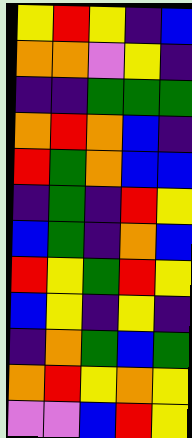[["yellow", "red", "yellow", "indigo", "blue"], ["orange", "orange", "violet", "yellow", "indigo"], ["indigo", "indigo", "green", "green", "green"], ["orange", "red", "orange", "blue", "indigo"], ["red", "green", "orange", "blue", "blue"], ["indigo", "green", "indigo", "red", "yellow"], ["blue", "green", "indigo", "orange", "blue"], ["red", "yellow", "green", "red", "yellow"], ["blue", "yellow", "indigo", "yellow", "indigo"], ["indigo", "orange", "green", "blue", "green"], ["orange", "red", "yellow", "orange", "yellow"], ["violet", "violet", "blue", "red", "yellow"]]